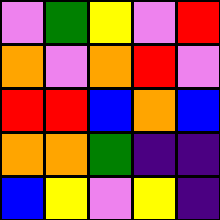[["violet", "green", "yellow", "violet", "red"], ["orange", "violet", "orange", "red", "violet"], ["red", "red", "blue", "orange", "blue"], ["orange", "orange", "green", "indigo", "indigo"], ["blue", "yellow", "violet", "yellow", "indigo"]]